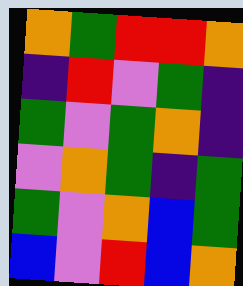[["orange", "green", "red", "red", "orange"], ["indigo", "red", "violet", "green", "indigo"], ["green", "violet", "green", "orange", "indigo"], ["violet", "orange", "green", "indigo", "green"], ["green", "violet", "orange", "blue", "green"], ["blue", "violet", "red", "blue", "orange"]]